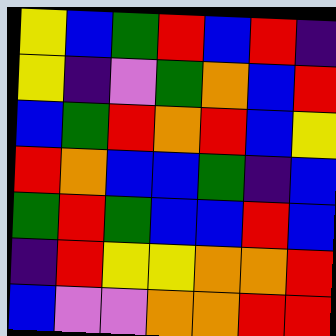[["yellow", "blue", "green", "red", "blue", "red", "indigo"], ["yellow", "indigo", "violet", "green", "orange", "blue", "red"], ["blue", "green", "red", "orange", "red", "blue", "yellow"], ["red", "orange", "blue", "blue", "green", "indigo", "blue"], ["green", "red", "green", "blue", "blue", "red", "blue"], ["indigo", "red", "yellow", "yellow", "orange", "orange", "red"], ["blue", "violet", "violet", "orange", "orange", "red", "red"]]